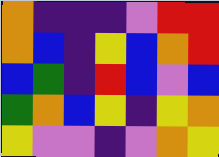[["orange", "indigo", "indigo", "indigo", "violet", "red", "red"], ["orange", "blue", "indigo", "yellow", "blue", "orange", "red"], ["blue", "green", "indigo", "red", "blue", "violet", "blue"], ["green", "orange", "blue", "yellow", "indigo", "yellow", "orange"], ["yellow", "violet", "violet", "indigo", "violet", "orange", "yellow"]]